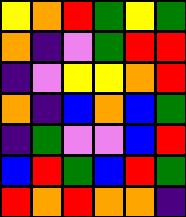[["yellow", "orange", "red", "green", "yellow", "green"], ["orange", "indigo", "violet", "green", "red", "red"], ["indigo", "violet", "yellow", "yellow", "orange", "red"], ["orange", "indigo", "blue", "orange", "blue", "green"], ["indigo", "green", "violet", "violet", "blue", "red"], ["blue", "red", "green", "blue", "red", "green"], ["red", "orange", "red", "orange", "orange", "indigo"]]